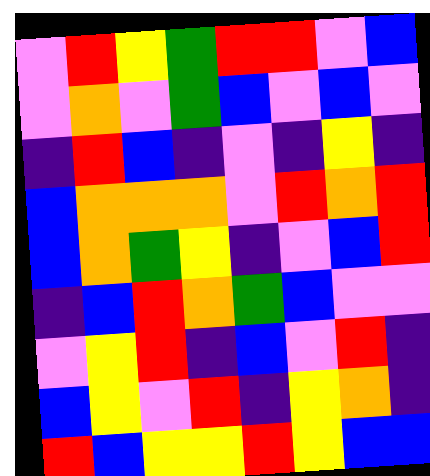[["violet", "red", "yellow", "green", "red", "red", "violet", "blue"], ["violet", "orange", "violet", "green", "blue", "violet", "blue", "violet"], ["indigo", "red", "blue", "indigo", "violet", "indigo", "yellow", "indigo"], ["blue", "orange", "orange", "orange", "violet", "red", "orange", "red"], ["blue", "orange", "green", "yellow", "indigo", "violet", "blue", "red"], ["indigo", "blue", "red", "orange", "green", "blue", "violet", "violet"], ["violet", "yellow", "red", "indigo", "blue", "violet", "red", "indigo"], ["blue", "yellow", "violet", "red", "indigo", "yellow", "orange", "indigo"], ["red", "blue", "yellow", "yellow", "red", "yellow", "blue", "blue"]]